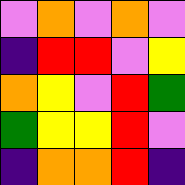[["violet", "orange", "violet", "orange", "violet"], ["indigo", "red", "red", "violet", "yellow"], ["orange", "yellow", "violet", "red", "green"], ["green", "yellow", "yellow", "red", "violet"], ["indigo", "orange", "orange", "red", "indigo"]]